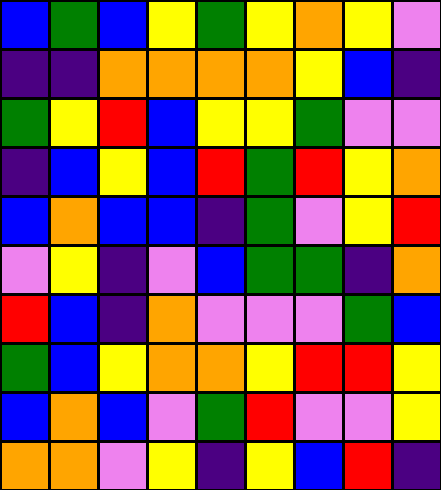[["blue", "green", "blue", "yellow", "green", "yellow", "orange", "yellow", "violet"], ["indigo", "indigo", "orange", "orange", "orange", "orange", "yellow", "blue", "indigo"], ["green", "yellow", "red", "blue", "yellow", "yellow", "green", "violet", "violet"], ["indigo", "blue", "yellow", "blue", "red", "green", "red", "yellow", "orange"], ["blue", "orange", "blue", "blue", "indigo", "green", "violet", "yellow", "red"], ["violet", "yellow", "indigo", "violet", "blue", "green", "green", "indigo", "orange"], ["red", "blue", "indigo", "orange", "violet", "violet", "violet", "green", "blue"], ["green", "blue", "yellow", "orange", "orange", "yellow", "red", "red", "yellow"], ["blue", "orange", "blue", "violet", "green", "red", "violet", "violet", "yellow"], ["orange", "orange", "violet", "yellow", "indigo", "yellow", "blue", "red", "indigo"]]